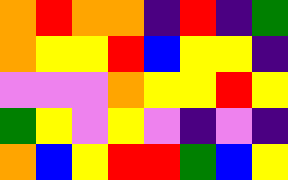[["orange", "red", "orange", "orange", "indigo", "red", "indigo", "green"], ["orange", "yellow", "yellow", "red", "blue", "yellow", "yellow", "indigo"], ["violet", "violet", "violet", "orange", "yellow", "yellow", "red", "yellow"], ["green", "yellow", "violet", "yellow", "violet", "indigo", "violet", "indigo"], ["orange", "blue", "yellow", "red", "red", "green", "blue", "yellow"]]